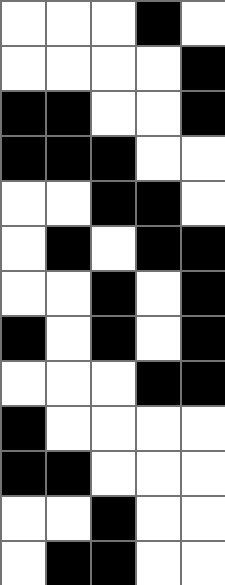[["white", "white", "white", "black", "white"], ["white", "white", "white", "white", "black"], ["black", "black", "white", "white", "black"], ["black", "black", "black", "white", "white"], ["white", "white", "black", "black", "white"], ["white", "black", "white", "black", "black"], ["white", "white", "black", "white", "black"], ["black", "white", "black", "white", "black"], ["white", "white", "white", "black", "black"], ["black", "white", "white", "white", "white"], ["black", "black", "white", "white", "white"], ["white", "white", "black", "white", "white"], ["white", "black", "black", "white", "white"]]